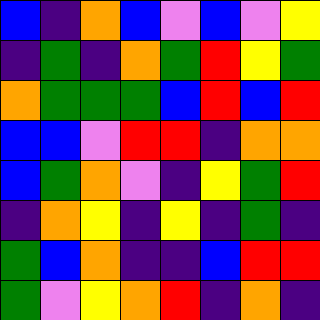[["blue", "indigo", "orange", "blue", "violet", "blue", "violet", "yellow"], ["indigo", "green", "indigo", "orange", "green", "red", "yellow", "green"], ["orange", "green", "green", "green", "blue", "red", "blue", "red"], ["blue", "blue", "violet", "red", "red", "indigo", "orange", "orange"], ["blue", "green", "orange", "violet", "indigo", "yellow", "green", "red"], ["indigo", "orange", "yellow", "indigo", "yellow", "indigo", "green", "indigo"], ["green", "blue", "orange", "indigo", "indigo", "blue", "red", "red"], ["green", "violet", "yellow", "orange", "red", "indigo", "orange", "indigo"]]